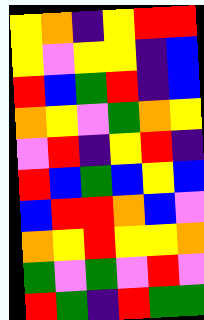[["yellow", "orange", "indigo", "yellow", "red", "red"], ["yellow", "violet", "yellow", "yellow", "indigo", "blue"], ["red", "blue", "green", "red", "indigo", "blue"], ["orange", "yellow", "violet", "green", "orange", "yellow"], ["violet", "red", "indigo", "yellow", "red", "indigo"], ["red", "blue", "green", "blue", "yellow", "blue"], ["blue", "red", "red", "orange", "blue", "violet"], ["orange", "yellow", "red", "yellow", "yellow", "orange"], ["green", "violet", "green", "violet", "red", "violet"], ["red", "green", "indigo", "red", "green", "green"]]